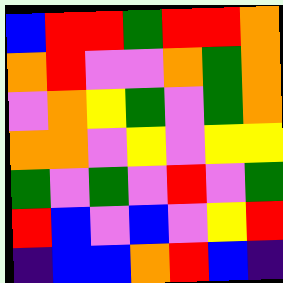[["blue", "red", "red", "green", "red", "red", "orange"], ["orange", "red", "violet", "violet", "orange", "green", "orange"], ["violet", "orange", "yellow", "green", "violet", "green", "orange"], ["orange", "orange", "violet", "yellow", "violet", "yellow", "yellow"], ["green", "violet", "green", "violet", "red", "violet", "green"], ["red", "blue", "violet", "blue", "violet", "yellow", "red"], ["indigo", "blue", "blue", "orange", "red", "blue", "indigo"]]